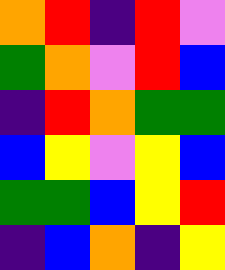[["orange", "red", "indigo", "red", "violet"], ["green", "orange", "violet", "red", "blue"], ["indigo", "red", "orange", "green", "green"], ["blue", "yellow", "violet", "yellow", "blue"], ["green", "green", "blue", "yellow", "red"], ["indigo", "blue", "orange", "indigo", "yellow"]]